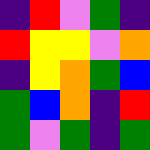[["indigo", "red", "violet", "green", "indigo"], ["red", "yellow", "yellow", "violet", "orange"], ["indigo", "yellow", "orange", "green", "blue"], ["green", "blue", "orange", "indigo", "red"], ["green", "violet", "green", "indigo", "green"]]